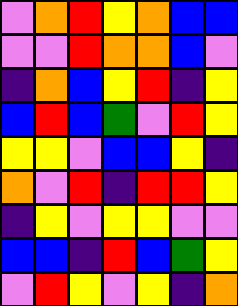[["violet", "orange", "red", "yellow", "orange", "blue", "blue"], ["violet", "violet", "red", "orange", "orange", "blue", "violet"], ["indigo", "orange", "blue", "yellow", "red", "indigo", "yellow"], ["blue", "red", "blue", "green", "violet", "red", "yellow"], ["yellow", "yellow", "violet", "blue", "blue", "yellow", "indigo"], ["orange", "violet", "red", "indigo", "red", "red", "yellow"], ["indigo", "yellow", "violet", "yellow", "yellow", "violet", "violet"], ["blue", "blue", "indigo", "red", "blue", "green", "yellow"], ["violet", "red", "yellow", "violet", "yellow", "indigo", "orange"]]